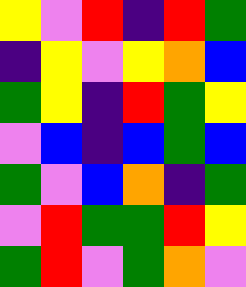[["yellow", "violet", "red", "indigo", "red", "green"], ["indigo", "yellow", "violet", "yellow", "orange", "blue"], ["green", "yellow", "indigo", "red", "green", "yellow"], ["violet", "blue", "indigo", "blue", "green", "blue"], ["green", "violet", "blue", "orange", "indigo", "green"], ["violet", "red", "green", "green", "red", "yellow"], ["green", "red", "violet", "green", "orange", "violet"]]